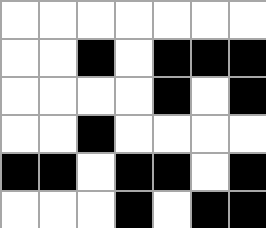[["white", "white", "white", "white", "white", "white", "white"], ["white", "white", "black", "white", "black", "black", "black"], ["white", "white", "white", "white", "black", "white", "black"], ["white", "white", "black", "white", "white", "white", "white"], ["black", "black", "white", "black", "black", "white", "black"], ["white", "white", "white", "black", "white", "black", "black"]]